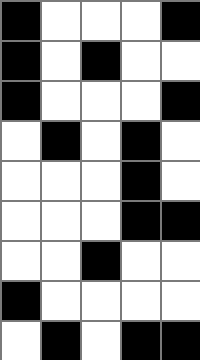[["black", "white", "white", "white", "black"], ["black", "white", "black", "white", "white"], ["black", "white", "white", "white", "black"], ["white", "black", "white", "black", "white"], ["white", "white", "white", "black", "white"], ["white", "white", "white", "black", "black"], ["white", "white", "black", "white", "white"], ["black", "white", "white", "white", "white"], ["white", "black", "white", "black", "black"]]